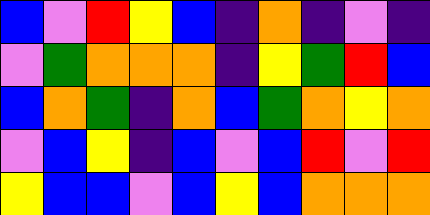[["blue", "violet", "red", "yellow", "blue", "indigo", "orange", "indigo", "violet", "indigo"], ["violet", "green", "orange", "orange", "orange", "indigo", "yellow", "green", "red", "blue"], ["blue", "orange", "green", "indigo", "orange", "blue", "green", "orange", "yellow", "orange"], ["violet", "blue", "yellow", "indigo", "blue", "violet", "blue", "red", "violet", "red"], ["yellow", "blue", "blue", "violet", "blue", "yellow", "blue", "orange", "orange", "orange"]]